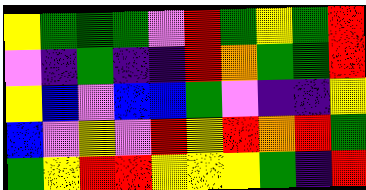[["yellow", "green", "green", "green", "violet", "red", "green", "yellow", "green", "red"], ["violet", "indigo", "green", "indigo", "indigo", "red", "orange", "green", "green", "red"], ["yellow", "blue", "violet", "blue", "blue", "green", "violet", "indigo", "indigo", "yellow"], ["blue", "violet", "yellow", "violet", "red", "yellow", "red", "orange", "red", "green"], ["green", "yellow", "red", "red", "yellow", "yellow", "yellow", "green", "indigo", "red"]]